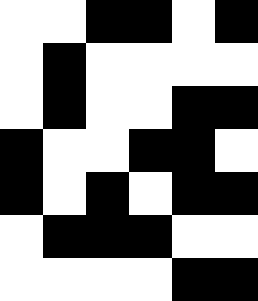[["white", "white", "black", "black", "white", "black"], ["white", "black", "white", "white", "white", "white"], ["white", "black", "white", "white", "black", "black"], ["black", "white", "white", "black", "black", "white"], ["black", "white", "black", "white", "black", "black"], ["white", "black", "black", "black", "white", "white"], ["white", "white", "white", "white", "black", "black"]]